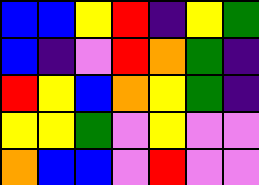[["blue", "blue", "yellow", "red", "indigo", "yellow", "green"], ["blue", "indigo", "violet", "red", "orange", "green", "indigo"], ["red", "yellow", "blue", "orange", "yellow", "green", "indigo"], ["yellow", "yellow", "green", "violet", "yellow", "violet", "violet"], ["orange", "blue", "blue", "violet", "red", "violet", "violet"]]